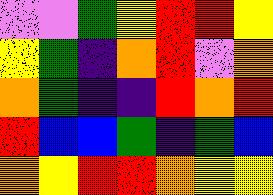[["violet", "violet", "green", "yellow", "red", "red", "yellow"], ["yellow", "green", "indigo", "orange", "red", "violet", "orange"], ["orange", "green", "indigo", "indigo", "red", "orange", "red"], ["red", "blue", "blue", "green", "indigo", "green", "blue"], ["orange", "yellow", "red", "red", "orange", "yellow", "yellow"]]